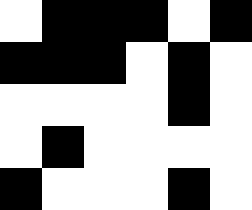[["white", "black", "black", "black", "white", "black"], ["black", "black", "black", "white", "black", "white"], ["white", "white", "white", "white", "black", "white"], ["white", "black", "white", "white", "white", "white"], ["black", "white", "white", "white", "black", "white"]]